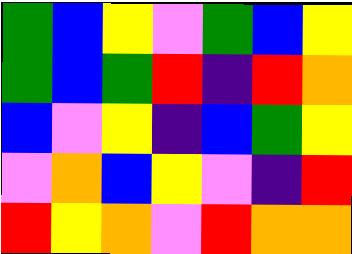[["green", "blue", "yellow", "violet", "green", "blue", "yellow"], ["green", "blue", "green", "red", "indigo", "red", "orange"], ["blue", "violet", "yellow", "indigo", "blue", "green", "yellow"], ["violet", "orange", "blue", "yellow", "violet", "indigo", "red"], ["red", "yellow", "orange", "violet", "red", "orange", "orange"]]